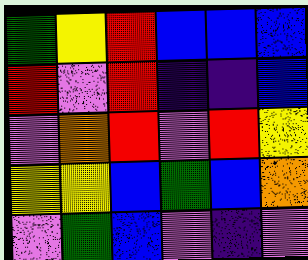[["green", "yellow", "red", "blue", "blue", "blue"], ["red", "violet", "red", "indigo", "indigo", "blue"], ["violet", "orange", "red", "violet", "red", "yellow"], ["yellow", "yellow", "blue", "green", "blue", "orange"], ["violet", "green", "blue", "violet", "indigo", "violet"]]